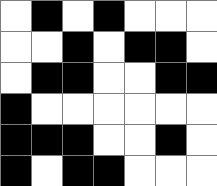[["white", "black", "white", "black", "white", "white", "white"], ["white", "white", "black", "white", "black", "black", "white"], ["white", "black", "black", "white", "white", "black", "black"], ["black", "white", "white", "white", "white", "white", "white"], ["black", "black", "black", "white", "white", "black", "white"], ["black", "white", "black", "black", "white", "white", "white"]]